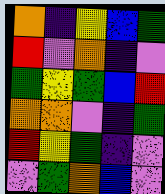[["orange", "indigo", "yellow", "blue", "green"], ["red", "violet", "orange", "indigo", "violet"], ["green", "yellow", "green", "blue", "red"], ["orange", "orange", "violet", "indigo", "green"], ["red", "yellow", "green", "indigo", "violet"], ["violet", "green", "orange", "blue", "violet"]]